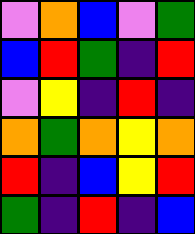[["violet", "orange", "blue", "violet", "green"], ["blue", "red", "green", "indigo", "red"], ["violet", "yellow", "indigo", "red", "indigo"], ["orange", "green", "orange", "yellow", "orange"], ["red", "indigo", "blue", "yellow", "red"], ["green", "indigo", "red", "indigo", "blue"]]